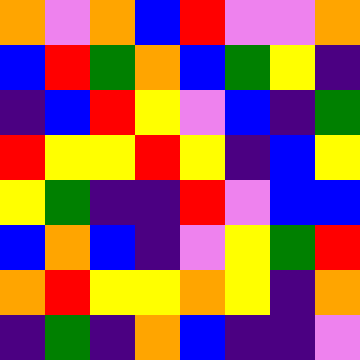[["orange", "violet", "orange", "blue", "red", "violet", "violet", "orange"], ["blue", "red", "green", "orange", "blue", "green", "yellow", "indigo"], ["indigo", "blue", "red", "yellow", "violet", "blue", "indigo", "green"], ["red", "yellow", "yellow", "red", "yellow", "indigo", "blue", "yellow"], ["yellow", "green", "indigo", "indigo", "red", "violet", "blue", "blue"], ["blue", "orange", "blue", "indigo", "violet", "yellow", "green", "red"], ["orange", "red", "yellow", "yellow", "orange", "yellow", "indigo", "orange"], ["indigo", "green", "indigo", "orange", "blue", "indigo", "indigo", "violet"]]